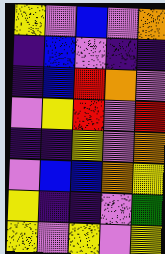[["yellow", "violet", "blue", "violet", "orange"], ["indigo", "blue", "violet", "indigo", "indigo"], ["indigo", "blue", "red", "orange", "violet"], ["violet", "yellow", "red", "violet", "red"], ["indigo", "indigo", "yellow", "violet", "orange"], ["violet", "blue", "blue", "orange", "yellow"], ["yellow", "indigo", "indigo", "violet", "green"], ["yellow", "violet", "yellow", "violet", "yellow"]]